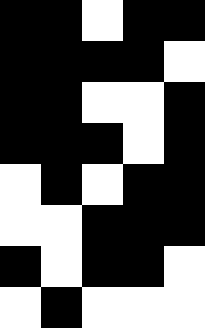[["black", "black", "white", "black", "black"], ["black", "black", "black", "black", "white"], ["black", "black", "white", "white", "black"], ["black", "black", "black", "white", "black"], ["white", "black", "white", "black", "black"], ["white", "white", "black", "black", "black"], ["black", "white", "black", "black", "white"], ["white", "black", "white", "white", "white"]]